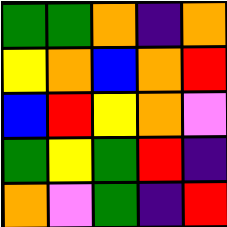[["green", "green", "orange", "indigo", "orange"], ["yellow", "orange", "blue", "orange", "red"], ["blue", "red", "yellow", "orange", "violet"], ["green", "yellow", "green", "red", "indigo"], ["orange", "violet", "green", "indigo", "red"]]